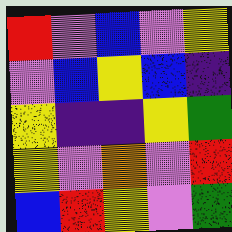[["red", "violet", "blue", "violet", "yellow"], ["violet", "blue", "yellow", "blue", "indigo"], ["yellow", "indigo", "indigo", "yellow", "green"], ["yellow", "violet", "orange", "violet", "red"], ["blue", "red", "yellow", "violet", "green"]]